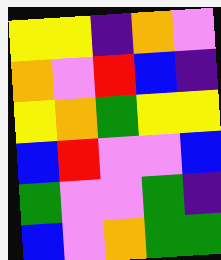[["yellow", "yellow", "indigo", "orange", "violet"], ["orange", "violet", "red", "blue", "indigo"], ["yellow", "orange", "green", "yellow", "yellow"], ["blue", "red", "violet", "violet", "blue"], ["green", "violet", "violet", "green", "indigo"], ["blue", "violet", "orange", "green", "green"]]